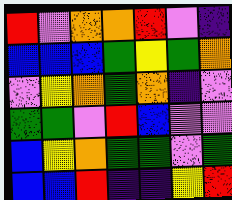[["red", "violet", "orange", "orange", "red", "violet", "indigo"], ["blue", "blue", "blue", "green", "yellow", "green", "orange"], ["violet", "yellow", "orange", "green", "orange", "indigo", "violet"], ["green", "green", "violet", "red", "blue", "violet", "violet"], ["blue", "yellow", "orange", "green", "green", "violet", "green"], ["blue", "blue", "red", "indigo", "indigo", "yellow", "red"]]